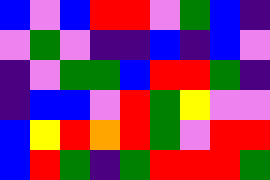[["blue", "violet", "blue", "red", "red", "violet", "green", "blue", "indigo"], ["violet", "green", "violet", "indigo", "indigo", "blue", "indigo", "blue", "violet"], ["indigo", "violet", "green", "green", "blue", "red", "red", "green", "indigo"], ["indigo", "blue", "blue", "violet", "red", "green", "yellow", "violet", "violet"], ["blue", "yellow", "red", "orange", "red", "green", "violet", "red", "red"], ["blue", "red", "green", "indigo", "green", "red", "red", "red", "green"]]